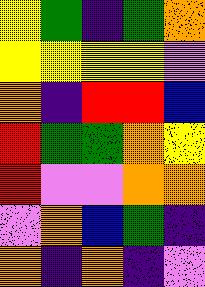[["yellow", "green", "indigo", "green", "orange"], ["yellow", "yellow", "yellow", "yellow", "violet"], ["orange", "indigo", "red", "red", "blue"], ["red", "green", "green", "orange", "yellow"], ["red", "violet", "violet", "orange", "orange"], ["violet", "orange", "blue", "green", "indigo"], ["orange", "indigo", "orange", "indigo", "violet"]]